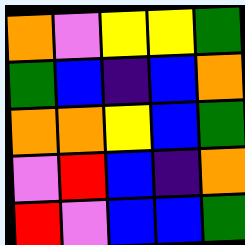[["orange", "violet", "yellow", "yellow", "green"], ["green", "blue", "indigo", "blue", "orange"], ["orange", "orange", "yellow", "blue", "green"], ["violet", "red", "blue", "indigo", "orange"], ["red", "violet", "blue", "blue", "green"]]